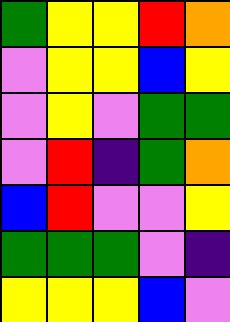[["green", "yellow", "yellow", "red", "orange"], ["violet", "yellow", "yellow", "blue", "yellow"], ["violet", "yellow", "violet", "green", "green"], ["violet", "red", "indigo", "green", "orange"], ["blue", "red", "violet", "violet", "yellow"], ["green", "green", "green", "violet", "indigo"], ["yellow", "yellow", "yellow", "blue", "violet"]]